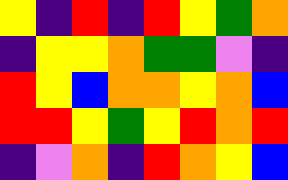[["yellow", "indigo", "red", "indigo", "red", "yellow", "green", "orange"], ["indigo", "yellow", "yellow", "orange", "green", "green", "violet", "indigo"], ["red", "yellow", "blue", "orange", "orange", "yellow", "orange", "blue"], ["red", "red", "yellow", "green", "yellow", "red", "orange", "red"], ["indigo", "violet", "orange", "indigo", "red", "orange", "yellow", "blue"]]